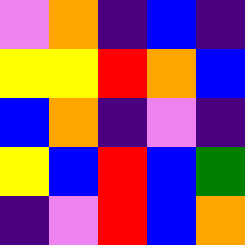[["violet", "orange", "indigo", "blue", "indigo"], ["yellow", "yellow", "red", "orange", "blue"], ["blue", "orange", "indigo", "violet", "indigo"], ["yellow", "blue", "red", "blue", "green"], ["indigo", "violet", "red", "blue", "orange"]]